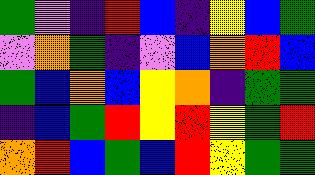[["green", "violet", "indigo", "red", "blue", "indigo", "yellow", "blue", "green"], ["violet", "orange", "green", "indigo", "violet", "blue", "orange", "red", "blue"], ["green", "blue", "orange", "blue", "yellow", "orange", "indigo", "green", "green"], ["indigo", "blue", "green", "red", "yellow", "red", "yellow", "green", "red"], ["orange", "red", "blue", "green", "blue", "red", "yellow", "green", "green"]]